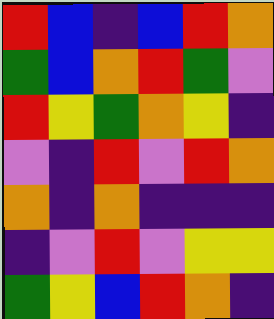[["red", "blue", "indigo", "blue", "red", "orange"], ["green", "blue", "orange", "red", "green", "violet"], ["red", "yellow", "green", "orange", "yellow", "indigo"], ["violet", "indigo", "red", "violet", "red", "orange"], ["orange", "indigo", "orange", "indigo", "indigo", "indigo"], ["indigo", "violet", "red", "violet", "yellow", "yellow"], ["green", "yellow", "blue", "red", "orange", "indigo"]]